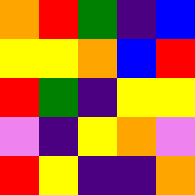[["orange", "red", "green", "indigo", "blue"], ["yellow", "yellow", "orange", "blue", "red"], ["red", "green", "indigo", "yellow", "yellow"], ["violet", "indigo", "yellow", "orange", "violet"], ["red", "yellow", "indigo", "indigo", "orange"]]